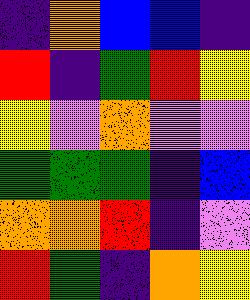[["indigo", "orange", "blue", "blue", "indigo"], ["red", "indigo", "green", "red", "yellow"], ["yellow", "violet", "orange", "violet", "violet"], ["green", "green", "green", "indigo", "blue"], ["orange", "orange", "red", "indigo", "violet"], ["red", "green", "indigo", "orange", "yellow"]]